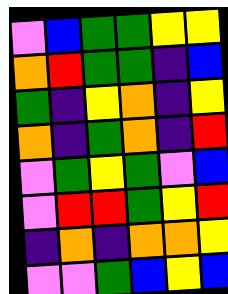[["violet", "blue", "green", "green", "yellow", "yellow"], ["orange", "red", "green", "green", "indigo", "blue"], ["green", "indigo", "yellow", "orange", "indigo", "yellow"], ["orange", "indigo", "green", "orange", "indigo", "red"], ["violet", "green", "yellow", "green", "violet", "blue"], ["violet", "red", "red", "green", "yellow", "red"], ["indigo", "orange", "indigo", "orange", "orange", "yellow"], ["violet", "violet", "green", "blue", "yellow", "blue"]]